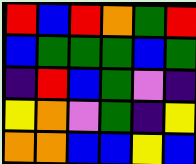[["red", "blue", "red", "orange", "green", "red"], ["blue", "green", "green", "green", "blue", "green"], ["indigo", "red", "blue", "green", "violet", "indigo"], ["yellow", "orange", "violet", "green", "indigo", "yellow"], ["orange", "orange", "blue", "blue", "yellow", "blue"]]